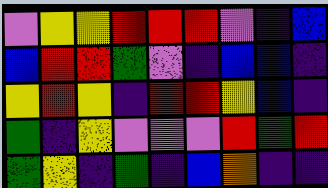[["violet", "yellow", "yellow", "red", "red", "red", "violet", "indigo", "blue"], ["blue", "red", "red", "green", "violet", "indigo", "blue", "blue", "indigo"], ["yellow", "red", "yellow", "indigo", "red", "red", "yellow", "blue", "indigo"], ["green", "indigo", "yellow", "violet", "violet", "violet", "red", "green", "red"], ["green", "yellow", "indigo", "green", "indigo", "blue", "orange", "indigo", "indigo"]]